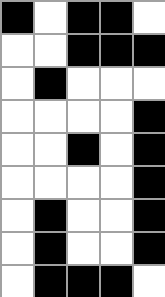[["black", "white", "black", "black", "white"], ["white", "white", "black", "black", "black"], ["white", "black", "white", "white", "white"], ["white", "white", "white", "white", "black"], ["white", "white", "black", "white", "black"], ["white", "white", "white", "white", "black"], ["white", "black", "white", "white", "black"], ["white", "black", "white", "white", "black"], ["white", "black", "black", "black", "white"]]